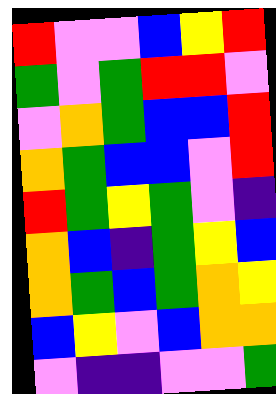[["red", "violet", "violet", "blue", "yellow", "red"], ["green", "violet", "green", "red", "red", "violet"], ["violet", "orange", "green", "blue", "blue", "red"], ["orange", "green", "blue", "blue", "violet", "red"], ["red", "green", "yellow", "green", "violet", "indigo"], ["orange", "blue", "indigo", "green", "yellow", "blue"], ["orange", "green", "blue", "green", "orange", "yellow"], ["blue", "yellow", "violet", "blue", "orange", "orange"], ["violet", "indigo", "indigo", "violet", "violet", "green"]]